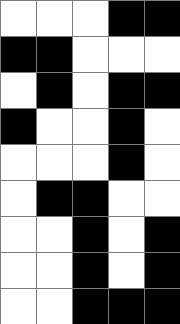[["white", "white", "white", "black", "black"], ["black", "black", "white", "white", "white"], ["white", "black", "white", "black", "black"], ["black", "white", "white", "black", "white"], ["white", "white", "white", "black", "white"], ["white", "black", "black", "white", "white"], ["white", "white", "black", "white", "black"], ["white", "white", "black", "white", "black"], ["white", "white", "black", "black", "black"]]